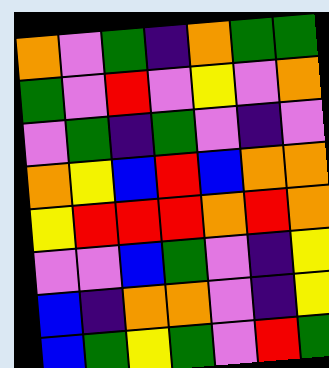[["orange", "violet", "green", "indigo", "orange", "green", "green"], ["green", "violet", "red", "violet", "yellow", "violet", "orange"], ["violet", "green", "indigo", "green", "violet", "indigo", "violet"], ["orange", "yellow", "blue", "red", "blue", "orange", "orange"], ["yellow", "red", "red", "red", "orange", "red", "orange"], ["violet", "violet", "blue", "green", "violet", "indigo", "yellow"], ["blue", "indigo", "orange", "orange", "violet", "indigo", "yellow"], ["blue", "green", "yellow", "green", "violet", "red", "green"]]